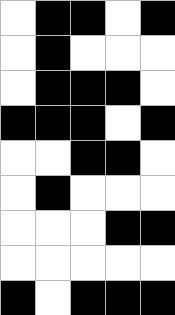[["white", "black", "black", "white", "black"], ["white", "black", "white", "white", "white"], ["white", "black", "black", "black", "white"], ["black", "black", "black", "white", "black"], ["white", "white", "black", "black", "white"], ["white", "black", "white", "white", "white"], ["white", "white", "white", "black", "black"], ["white", "white", "white", "white", "white"], ["black", "white", "black", "black", "black"]]